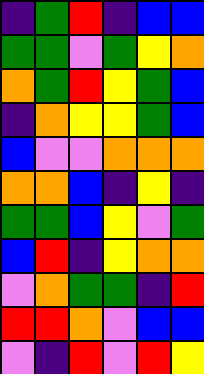[["indigo", "green", "red", "indigo", "blue", "blue"], ["green", "green", "violet", "green", "yellow", "orange"], ["orange", "green", "red", "yellow", "green", "blue"], ["indigo", "orange", "yellow", "yellow", "green", "blue"], ["blue", "violet", "violet", "orange", "orange", "orange"], ["orange", "orange", "blue", "indigo", "yellow", "indigo"], ["green", "green", "blue", "yellow", "violet", "green"], ["blue", "red", "indigo", "yellow", "orange", "orange"], ["violet", "orange", "green", "green", "indigo", "red"], ["red", "red", "orange", "violet", "blue", "blue"], ["violet", "indigo", "red", "violet", "red", "yellow"]]